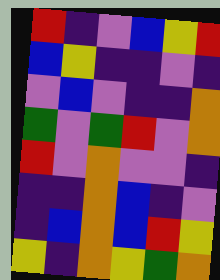[["red", "indigo", "violet", "blue", "yellow", "red"], ["blue", "yellow", "indigo", "indigo", "violet", "indigo"], ["violet", "blue", "violet", "indigo", "indigo", "orange"], ["green", "violet", "green", "red", "violet", "orange"], ["red", "violet", "orange", "violet", "violet", "indigo"], ["indigo", "indigo", "orange", "blue", "indigo", "violet"], ["indigo", "blue", "orange", "blue", "red", "yellow"], ["yellow", "indigo", "orange", "yellow", "green", "orange"]]